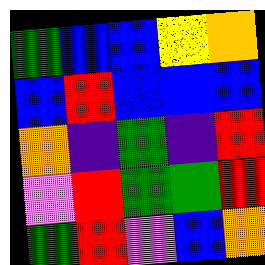[["green", "blue", "blue", "yellow", "orange"], ["blue", "red", "blue", "blue", "blue"], ["orange", "indigo", "green", "indigo", "red"], ["violet", "red", "green", "green", "red"], ["green", "red", "violet", "blue", "orange"]]